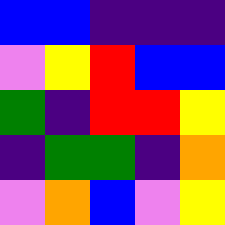[["blue", "blue", "indigo", "indigo", "indigo"], ["violet", "yellow", "red", "blue", "blue"], ["green", "indigo", "red", "red", "yellow"], ["indigo", "green", "green", "indigo", "orange"], ["violet", "orange", "blue", "violet", "yellow"]]